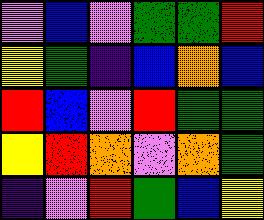[["violet", "blue", "violet", "green", "green", "red"], ["yellow", "green", "indigo", "blue", "orange", "blue"], ["red", "blue", "violet", "red", "green", "green"], ["yellow", "red", "orange", "violet", "orange", "green"], ["indigo", "violet", "red", "green", "blue", "yellow"]]